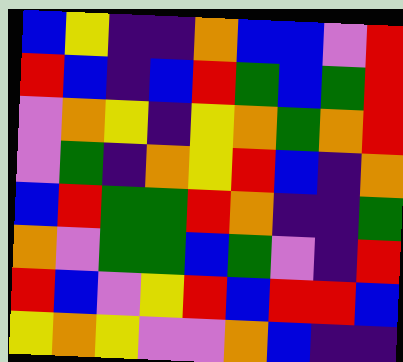[["blue", "yellow", "indigo", "indigo", "orange", "blue", "blue", "violet", "red"], ["red", "blue", "indigo", "blue", "red", "green", "blue", "green", "red"], ["violet", "orange", "yellow", "indigo", "yellow", "orange", "green", "orange", "red"], ["violet", "green", "indigo", "orange", "yellow", "red", "blue", "indigo", "orange"], ["blue", "red", "green", "green", "red", "orange", "indigo", "indigo", "green"], ["orange", "violet", "green", "green", "blue", "green", "violet", "indigo", "red"], ["red", "blue", "violet", "yellow", "red", "blue", "red", "red", "blue"], ["yellow", "orange", "yellow", "violet", "violet", "orange", "blue", "indigo", "indigo"]]